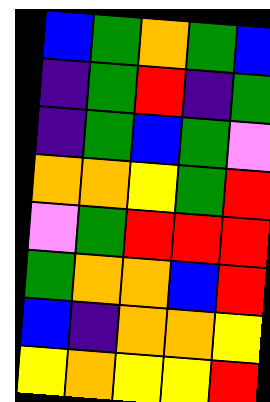[["blue", "green", "orange", "green", "blue"], ["indigo", "green", "red", "indigo", "green"], ["indigo", "green", "blue", "green", "violet"], ["orange", "orange", "yellow", "green", "red"], ["violet", "green", "red", "red", "red"], ["green", "orange", "orange", "blue", "red"], ["blue", "indigo", "orange", "orange", "yellow"], ["yellow", "orange", "yellow", "yellow", "red"]]